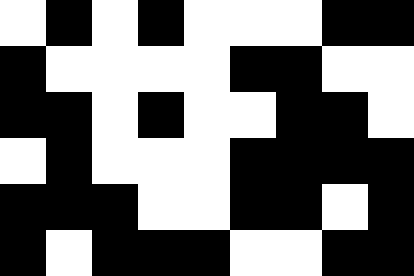[["white", "black", "white", "black", "white", "white", "white", "black", "black"], ["black", "white", "white", "white", "white", "black", "black", "white", "white"], ["black", "black", "white", "black", "white", "white", "black", "black", "white"], ["white", "black", "white", "white", "white", "black", "black", "black", "black"], ["black", "black", "black", "white", "white", "black", "black", "white", "black"], ["black", "white", "black", "black", "black", "white", "white", "black", "black"]]